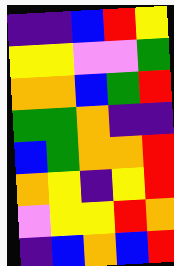[["indigo", "indigo", "blue", "red", "yellow"], ["yellow", "yellow", "violet", "violet", "green"], ["orange", "orange", "blue", "green", "red"], ["green", "green", "orange", "indigo", "indigo"], ["blue", "green", "orange", "orange", "red"], ["orange", "yellow", "indigo", "yellow", "red"], ["violet", "yellow", "yellow", "red", "orange"], ["indigo", "blue", "orange", "blue", "red"]]